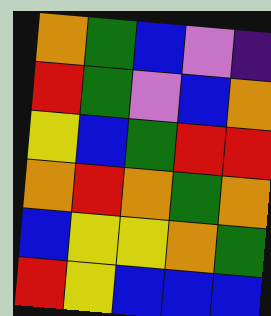[["orange", "green", "blue", "violet", "indigo"], ["red", "green", "violet", "blue", "orange"], ["yellow", "blue", "green", "red", "red"], ["orange", "red", "orange", "green", "orange"], ["blue", "yellow", "yellow", "orange", "green"], ["red", "yellow", "blue", "blue", "blue"]]